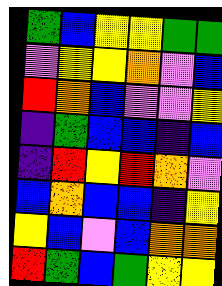[["green", "blue", "yellow", "yellow", "green", "green"], ["violet", "yellow", "yellow", "orange", "violet", "blue"], ["red", "orange", "blue", "violet", "violet", "yellow"], ["indigo", "green", "blue", "blue", "indigo", "blue"], ["indigo", "red", "yellow", "red", "orange", "violet"], ["blue", "orange", "blue", "blue", "indigo", "yellow"], ["yellow", "blue", "violet", "blue", "orange", "orange"], ["red", "green", "blue", "green", "yellow", "yellow"]]